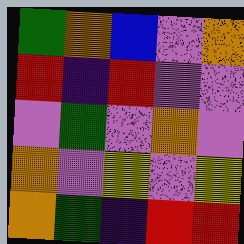[["green", "orange", "blue", "violet", "orange"], ["red", "indigo", "red", "violet", "violet"], ["violet", "green", "violet", "orange", "violet"], ["orange", "violet", "yellow", "violet", "yellow"], ["orange", "green", "indigo", "red", "red"]]